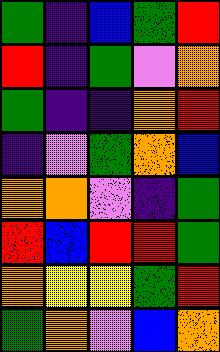[["green", "indigo", "blue", "green", "red"], ["red", "indigo", "green", "violet", "orange"], ["green", "indigo", "indigo", "orange", "red"], ["indigo", "violet", "green", "orange", "blue"], ["orange", "orange", "violet", "indigo", "green"], ["red", "blue", "red", "red", "green"], ["orange", "yellow", "yellow", "green", "red"], ["green", "orange", "violet", "blue", "orange"]]